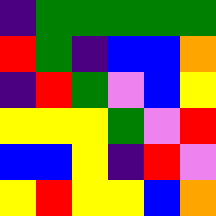[["indigo", "green", "green", "green", "green", "green"], ["red", "green", "indigo", "blue", "blue", "orange"], ["indigo", "red", "green", "violet", "blue", "yellow"], ["yellow", "yellow", "yellow", "green", "violet", "red"], ["blue", "blue", "yellow", "indigo", "red", "violet"], ["yellow", "red", "yellow", "yellow", "blue", "orange"]]